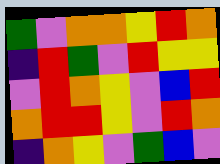[["green", "violet", "orange", "orange", "yellow", "red", "orange"], ["indigo", "red", "green", "violet", "red", "yellow", "yellow"], ["violet", "red", "orange", "yellow", "violet", "blue", "red"], ["orange", "red", "red", "yellow", "violet", "red", "orange"], ["indigo", "orange", "yellow", "violet", "green", "blue", "violet"]]